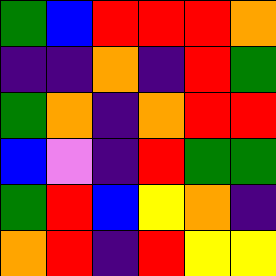[["green", "blue", "red", "red", "red", "orange"], ["indigo", "indigo", "orange", "indigo", "red", "green"], ["green", "orange", "indigo", "orange", "red", "red"], ["blue", "violet", "indigo", "red", "green", "green"], ["green", "red", "blue", "yellow", "orange", "indigo"], ["orange", "red", "indigo", "red", "yellow", "yellow"]]